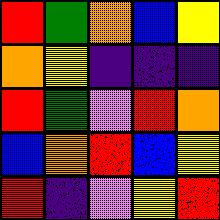[["red", "green", "orange", "blue", "yellow"], ["orange", "yellow", "indigo", "indigo", "indigo"], ["red", "green", "violet", "red", "orange"], ["blue", "orange", "red", "blue", "yellow"], ["red", "indigo", "violet", "yellow", "red"]]